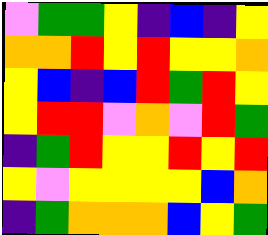[["violet", "green", "green", "yellow", "indigo", "blue", "indigo", "yellow"], ["orange", "orange", "red", "yellow", "red", "yellow", "yellow", "orange"], ["yellow", "blue", "indigo", "blue", "red", "green", "red", "yellow"], ["yellow", "red", "red", "violet", "orange", "violet", "red", "green"], ["indigo", "green", "red", "yellow", "yellow", "red", "yellow", "red"], ["yellow", "violet", "yellow", "yellow", "yellow", "yellow", "blue", "orange"], ["indigo", "green", "orange", "orange", "orange", "blue", "yellow", "green"]]